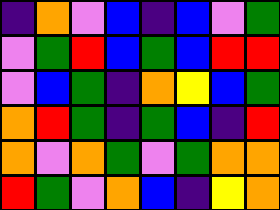[["indigo", "orange", "violet", "blue", "indigo", "blue", "violet", "green"], ["violet", "green", "red", "blue", "green", "blue", "red", "red"], ["violet", "blue", "green", "indigo", "orange", "yellow", "blue", "green"], ["orange", "red", "green", "indigo", "green", "blue", "indigo", "red"], ["orange", "violet", "orange", "green", "violet", "green", "orange", "orange"], ["red", "green", "violet", "orange", "blue", "indigo", "yellow", "orange"]]